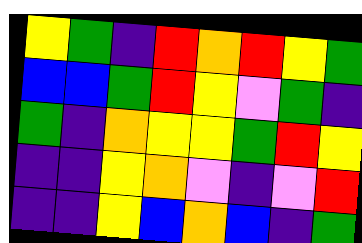[["yellow", "green", "indigo", "red", "orange", "red", "yellow", "green"], ["blue", "blue", "green", "red", "yellow", "violet", "green", "indigo"], ["green", "indigo", "orange", "yellow", "yellow", "green", "red", "yellow"], ["indigo", "indigo", "yellow", "orange", "violet", "indigo", "violet", "red"], ["indigo", "indigo", "yellow", "blue", "orange", "blue", "indigo", "green"]]